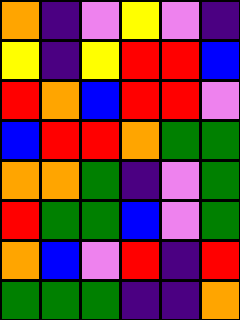[["orange", "indigo", "violet", "yellow", "violet", "indigo"], ["yellow", "indigo", "yellow", "red", "red", "blue"], ["red", "orange", "blue", "red", "red", "violet"], ["blue", "red", "red", "orange", "green", "green"], ["orange", "orange", "green", "indigo", "violet", "green"], ["red", "green", "green", "blue", "violet", "green"], ["orange", "blue", "violet", "red", "indigo", "red"], ["green", "green", "green", "indigo", "indigo", "orange"]]